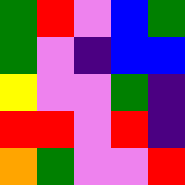[["green", "red", "violet", "blue", "green"], ["green", "violet", "indigo", "blue", "blue"], ["yellow", "violet", "violet", "green", "indigo"], ["red", "red", "violet", "red", "indigo"], ["orange", "green", "violet", "violet", "red"]]